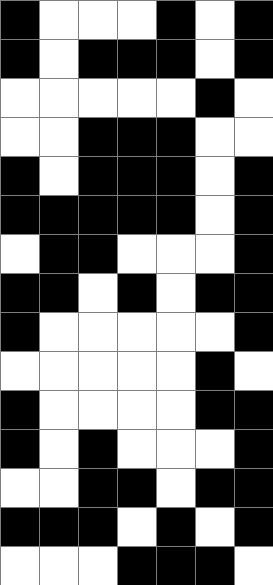[["black", "white", "white", "white", "black", "white", "black"], ["black", "white", "black", "black", "black", "white", "black"], ["white", "white", "white", "white", "white", "black", "white"], ["white", "white", "black", "black", "black", "white", "white"], ["black", "white", "black", "black", "black", "white", "black"], ["black", "black", "black", "black", "black", "white", "black"], ["white", "black", "black", "white", "white", "white", "black"], ["black", "black", "white", "black", "white", "black", "black"], ["black", "white", "white", "white", "white", "white", "black"], ["white", "white", "white", "white", "white", "black", "white"], ["black", "white", "white", "white", "white", "black", "black"], ["black", "white", "black", "white", "white", "white", "black"], ["white", "white", "black", "black", "white", "black", "black"], ["black", "black", "black", "white", "black", "white", "black"], ["white", "white", "white", "black", "black", "black", "white"]]